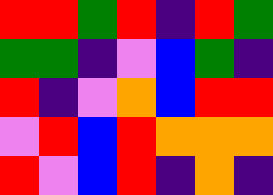[["red", "red", "green", "red", "indigo", "red", "green"], ["green", "green", "indigo", "violet", "blue", "green", "indigo"], ["red", "indigo", "violet", "orange", "blue", "red", "red"], ["violet", "red", "blue", "red", "orange", "orange", "orange"], ["red", "violet", "blue", "red", "indigo", "orange", "indigo"]]